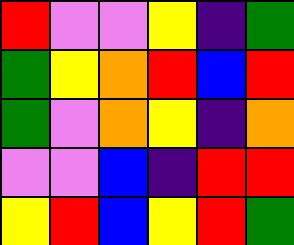[["red", "violet", "violet", "yellow", "indigo", "green"], ["green", "yellow", "orange", "red", "blue", "red"], ["green", "violet", "orange", "yellow", "indigo", "orange"], ["violet", "violet", "blue", "indigo", "red", "red"], ["yellow", "red", "blue", "yellow", "red", "green"]]